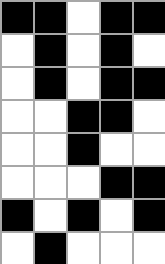[["black", "black", "white", "black", "black"], ["white", "black", "white", "black", "white"], ["white", "black", "white", "black", "black"], ["white", "white", "black", "black", "white"], ["white", "white", "black", "white", "white"], ["white", "white", "white", "black", "black"], ["black", "white", "black", "white", "black"], ["white", "black", "white", "white", "white"]]